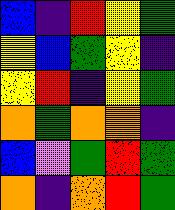[["blue", "indigo", "red", "yellow", "green"], ["yellow", "blue", "green", "yellow", "indigo"], ["yellow", "red", "indigo", "yellow", "green"], ["orange", "green", "orange", "orange", "indigo"], ["blue", "violet", "green", "red", "green"], ["orange", "indigo", "orange", "red", "green"]]